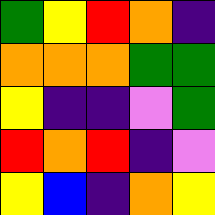[["green", "yellow", "red", "orange", "indigo"], ["orange", "orange", "orange", "green", "green"], ["yellow", "indigo", "indigo", "violet", "green"], ["red", "orange", "red", "indigo", "violet"], ["yellow", "blue", "indigo", "orange", "yellow"]]